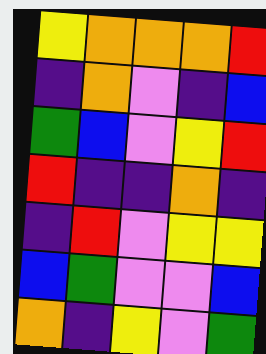[["yellow", "orange", "orange", "orange", "red"], ["indigo", "orange", "violet", "indigo", "blue"], ["green", "blue", "violet", "yellow", "red"], ["red", "indigo", "indigo", "orange", "indigo"], ["indigo", "red", "violet", "yellow", "yellow"], ["blue", "green", "violet", "violet", "blue"], ["orange", "indigo", "yellow", "violet", "green"]]